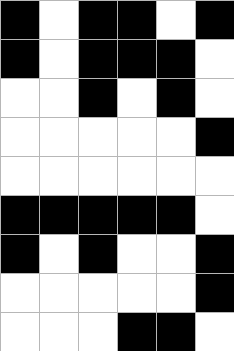[["black", "white", "black", "black", "white", "black"], ["black", "white", "black", "black", "black", "white"], ["white", "white", "black", "white", "black", "white"], ["white", "white", "white", "white", "white", "black"], ["white", "white", "white", "white", "white", "white"], ["black", "black", "black", "black", "black", "white"], ["black", "white", "black", "white", "white", "black"], ["white", "white", "white", "white", "white", "black"], ["white", "white", "white", "black", "black", "white"]]